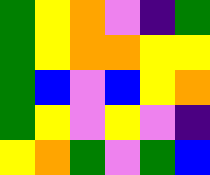[["green", "yellow", "orange", "violet", "indigo", "green"], ["green", "yellow", "orange", "orange", "yellow", "yellow"], ["green", "blue", "violet", "blue", "yellow", "orange"], ["green", "yellow", "violet", "yellow", "violet", "indigo"], ["yellow", "orange", "green", "violet", "green", "blue"]]